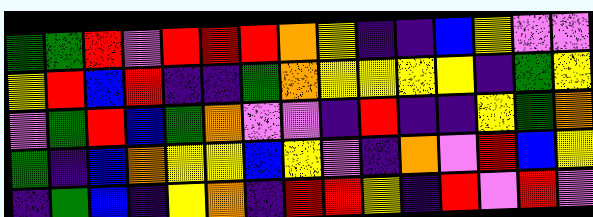[["green", "green", "red", "violet", "red", "red", "red", "orange", "yellow", "indigo", "indigo", "blue", "yellow", "violet", "violet"], ["yellow", "red", "blue", "red", "indigo", "indigo", "green", "orange", "yellow", "yellow", "yellow", "yellow", "indigo", "green", "yellow"], ["violet", "green", "red", "blue", "green", "orange", "violet", "violet", "indigo", "red", "indigo", "indigo", "yellow", "green", "orange"], ["green", "indigo", "blue", "orange", "yellow", "yellow", "blue", "yellow", "violet", "indigo", "orange", "violet", "red", "blue", "yellow"], ["indigo", "green", "blue", "indigo", "yellow", "orange", "indigo", "red", "red", "yellow", "indigo", "red", "violet", "red", "violet"]]